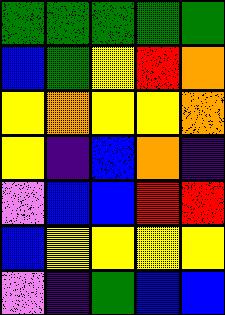[["green", "green", "green", "green", "green"], ["blue", "green", "yellow", "red", "orange"], ["yellow", "orange", "yellow", "yellow", "orange"], ["yellow", "indigo", "blue", "orange", "indigo"], ["violet", "blue", "blue", "red", "red"], ["blue", "yellow", "yellow", "yellow", "yellow"], ["violet", "indigo", "green", "blue", "blue"]]